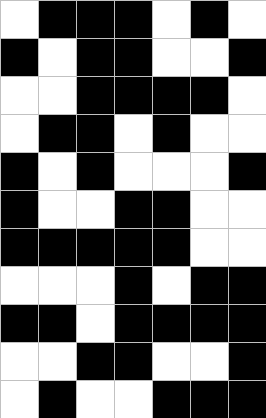[["white", "black", "black", "black", "white", "black", "white"], ["black", "white", "black", "black", "white", "white", "black"], ["white", "white", "black", "black", "black", "black", "white"], ["white", "black", "black", "white", "black", "white", "white"], ["black", "white", "black", "white", "white", "white", "black"], ["black", "white", "white", "black", "black", "white", "white"], ["black", "black", "black", "black", "black", "white", "white"], ["white", "white", "white", "black", "white", "black", "black"], ["black", "black", "white", "black", "black", "black", "black"], ["white", "white", "black", "black", "white", "white", "black"], ["white", "black", "white", "white", "black", "black", "black"]]